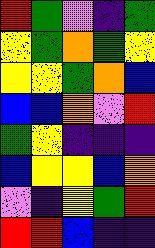[["red", "green", "violet", "indigo", "green"], ["yellow", "green", "orange", "green", "yellow"], ["yellow", "yellow", "green", "orange", "blue"], ["blue", "blue", "orange", "violet", "red"], ["green", "yellow", "indigo", "indigo", "indigo"], ["blue", "yellow", "yellow", "blue", "orange"], ["violet", "indigo", "yellow", "green", "red"], ["red", "red", "blue", "indigo", "indigo"]]